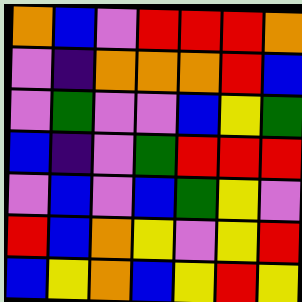[["orange", "blue", "violet", "red", "red", "red", "orange"], ["violet", "indigo", "orange", "orange", "orange", "red", "blue"], ["violet", "green", "violet", "violet", "blue", "yellow", "green"], ["blue", "indigo", "violet", "green", "red", "red", "red"], ["violet", "blue", "violet", "blue", "green", "yellow", "violet"], ["red", "blue", "orange", "yellow", "violet", "yellow", "red"], ["blue", "yellow", "orange", "blue", "yellow", "red", "yellow"]]